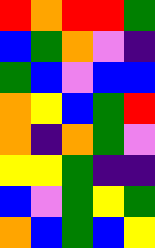[["red", "orange", "red", "red", "green"], ["blue", "green", "orange", "violet", "indigo"], ["green", "blue", "violet", "blue", "blue"], ["orange", "yellow", "blue", "green", "red"], ["orange", "indigo", "orange", "green", "violet"], ["yellow", "yellow", "green", "indigo", "indigo"], ["blue", "violet", "green", "yellow", "green"], ["orange", "blue", "green", "blue", "yellow"]]